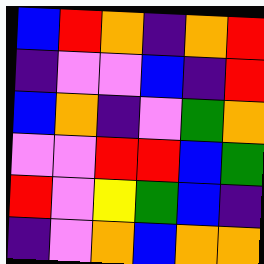[["blue", "red", "orange", "indigo", "orange", "red"], ["indigo", "violet", "violet", "blue", "indigo", "red"], ["blue", "orange", "indigo", "violet", "green", "orange"], ["violet", "violet", "red", "red", "blue", "green"], ["red", "violet", "yellow", "green", "blue", "indigo"], ["indigo", "violet", "orange", "blue", "orange", "orange"]]